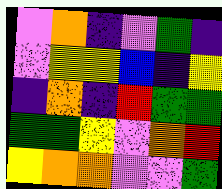[["violet", "orange", "indigo", "violet", "green", "indigo"], ["violet", "yellow", "yellow", "blue", "indigo", "yellow"], ["indigo", "orange", "indigo", "red", "green", "green"], ["green", "green", "yellow", "violet", "orange", "red"], ["yellow", "orange", "orange", "violet", "violet", "green"]]